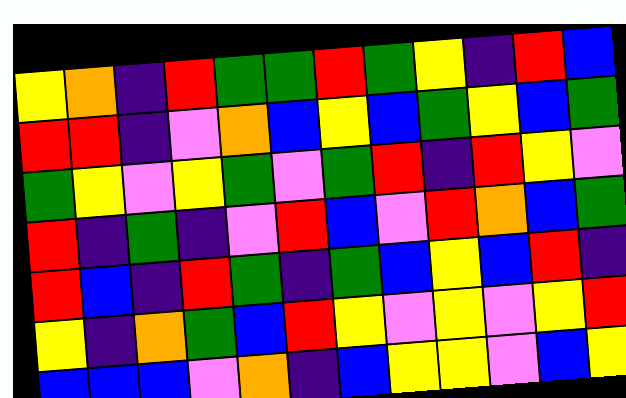[["yellow", "orange", "indigo", "red", "green", "green", "red", "green", "yellow", "indigo", "red", "blue"], ["red", "red", "indigo", "violet", "orange", "blue", "yellow", "blue", "green", "yellow", "blue", "green"], ["green", "yellow", "violet", "yellow", "green", "violet", "green", "red", "indigo", "red", "yellow", "violet"], ["red", "indigo", "green", "indigo", "violet", "red", "blue", "violet", "red", "orange", "blue", "green"], ["red", "blue", "indigo", "red", "green", "indigo", "green", "blue", "yellow", "blue", "red", "indigo"], ["yellow", "indigo", "orange", "green", "blue", "red", "yellow", "violet", "yellow", "violet", "yellow", "red"], ["blue", "blue", "blue", "violet", "orange", "indigo", "blue", "yellow", "yellow", "violet", "blue", "yellow"]]